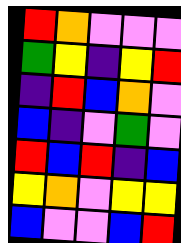[["red", "orange", "violet", "violet", "violet"], ["green", "yellow", "indigo", "yellow", "red"], ["indigo", "red", "blue", "orange", "violet"], ["blue", "indigo", "violet", "green", "violet"], ["red", "blue", "red", "indigo", "blue"], ["yellow", "orange", "violet", "yellow", "yellow"], ["blue", "violet", "violet", "blue", "red"]]